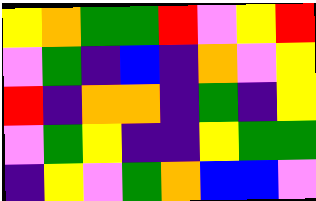[["yellow", "orange", "green", "green", "red", "violet", "yellow", "red"], ["violet", "green", "indigo", "blue", "indigo", "orange", "violet", "yellow"], ["red", "indigo", "orange", "orange", "indigo", "green", "indigo", "yellow"], ["violet", "green", "yellow", "indigo", "indigo", "yellow", "green", "green"], ["indigo", "yellow", "violet", "green", "orange", "blue", "blue", "violet"]]